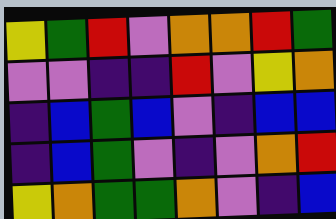[["yellow", "green", "red", "violet", "orange", "orange", "red", "green"], ["violet", "violet", "indigo", "indigo", "red", "violet", "yellow", "orange"], ["indigo", "blue", "green", "blue", "violet", "indigo", "blue", "blue"], ["indigo", "blue", "green", "violet", "indigo", "violet", "orange", "red"], ["yellow", "orange", "green", "green", "orange", "violet", "indigo", "blue"]]